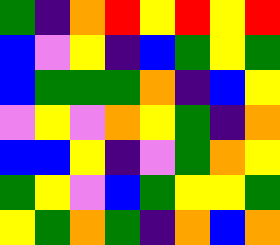[["green", "indigo", "orange", "red", "yellow", "red", "yellow", "red"], ["blue", "violet", "yellow", "indigo", "blue", "green", "yellow", "green"], ["blue", "green", "green", "green", "orange", "indigo", "blue", "yellow"], ["violet", "yellow", "violet", "orange", "yellow", "green", "indigo", "orange"], ["blue", "blue", "yellow", "indigo", "violet", "green", "orange", "yellow"], ["green", "yellow", "violet", "blue", "green", "yellow", "yellow", "green"], ["yellow", "green", "orange", "green", "indigo", "orange", "blue", "orange"]]